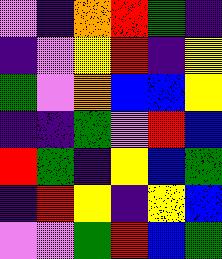[["violet", "indigo", "orange", "red", "green", "indigo"], ["indigo", "violet", "yellow", "red", "indigo", "yellow"], ["green", "violet", "orange", "blue", "blue", "yellow"], ["indigo", "indigo", "green", "violet", "red", "blue"], ["red", "green", "indigo", "yellow", "blue", "green"], ["indigo", "red", "yellow", "indigo", "yellow", "blue"], ["violet", "violet", "green", "red", "blue", "green"]]